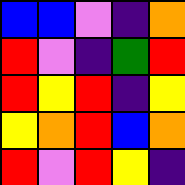[["blue", "blue", "violet", "indigo", "orange"], ["red", "violet", "indigo", "green", "red"], ["red", "yellow", "red", "indigo", "yellow"], ["yellow", "orange", "red", "blue", "orange"], ["red", "violet", "red", "yellow", "indigo"]]